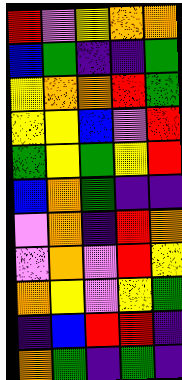[["red", "violet", "yellow", "orange", "orange"], ["blue", "green", "indigo", "indigo", "green"], ["yellow", "orange", "orange", "red", "green"], ["yellow", "yellow", "blue", "violet", "red"], ["green", "yellow", "green", "yellow", "red"], ["blue", "orange", "green", "indigo", "indigo"], ["violet", "orange", "indigo", "red", "orange"], ["violet", "orange", "violet", "red", "yellow"], ["orange", "yellow", "violet", "yellow", "green"], ["indigo", "blue", "red", "red", "indigo"], ["orange", "green", "indigo", "green", "indigo"]]